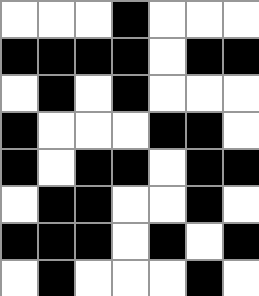[["white", "white", "white", "black", "white", "white", "white"], ["black", "black", "black", "black", "white", "black", "black"], ["white", "black", "white", "black", "white", "white", "white"], ["black", "white", "white", "white", "black", "black", "white"], ["black", "white", "black", "black", "white", "black", "black"], ["white", "black", "black", "white", "white", "black", "white"], ["black", "black", "black", "white", "black", "white", "black"], ["white", "black", "white", "white", "white", "black", "white"]]